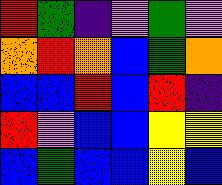[["red", "green", "indigo", "violet", "green", "violet"], ["orange", "red", "orange", "blue", "green", "orange"], ["blue", "blue", "red", "blue", "red", "indigo"], ["red", "violet", "blue", "blue", "yellow", "yellow"], ["blue", "green", "blue", "blue", "yellow", "blue"]]